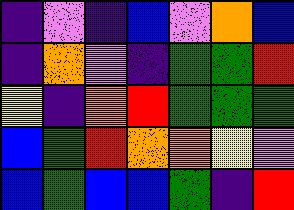[["indigo", "violet", "indigo", "blue", "violet", "orange", "blue"], ["indigo", "orange", "violet", "indigo", "green", "green", "red"], ["yellow", "indigo", "orange", "red", "green", "green", "green"], ["blue", "green", "red", "orange", "orange", "yellow", "violet"], ["blue", "green", "blue", "blue", "green", "indigo", "red"]]